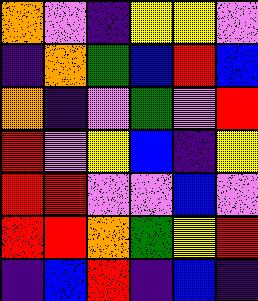[["orange", "violet", "indigo", "yellow", "yellow", "violet"], ["indigo", "orange", "green", "blue", "red", "blue"], ["orange", "indigo", "violet", "green", "violet", "red"], ["red", "violet", "yellow", "blue", "indigo", "yellow"], ["red", "red", "violet", "violet", "blue", "violet"], ["red", "red", "orange", "green", "yellow", "red"], ["indigo", "blue", "red", "indigo", "blue", "indigo"]]